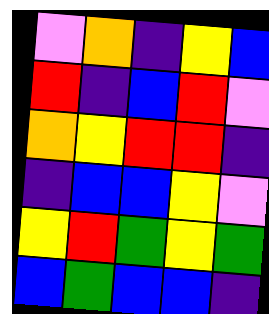[["violet", "orange", "indigo", "yellow", "blue"], ["red", "indigo", "blue", "red", "violet"], ["orange", "yellow", "red", "red", "indigo"], ["indigo", "blue", "blue", "yellow", "violet"], ["yellow", "red", "green", "yellow", "green"], ["blue", "green", "blue", "blue", "indigo"]]